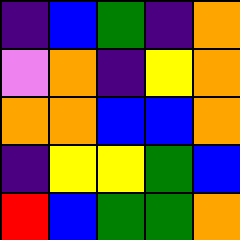[["indigo", "blue", "green", "indigo", "orange"], ["violet", "orange", "indigo", "yellow", "orange"], ["orange", "orange", "blue", "blue", "orange"], ["indigo", "yellow", "yellow", "green", "blue"], ["red", "blue", "green", "green", "orange"]]